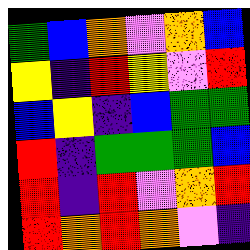[["green", "blue", "orange", "violet", "orange", "blue"], ["yellow", "indigo", "red", "yellow", "violet", "red"], ["blue", "yellow", "indigo", "blue", "green", "green"], ["red", "indigo", "green", "green", "green", "blue"], ["red", "indigo", "red", "violet", "orange", "red"], ["red", "orange", "red", "orange", "violet", "indigo"]]